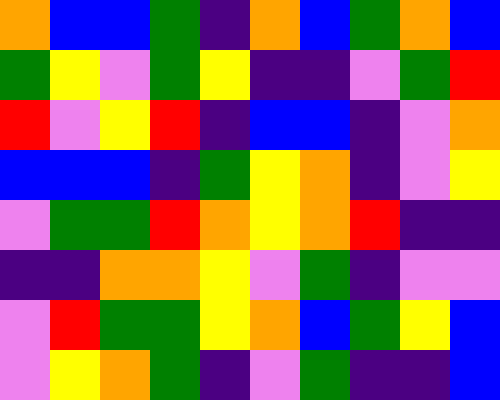[["orange", "blue", "blue", "green", "indigo", "orange", "blue", "green", "orange", "blue"], ["green", "yellow", "violet", "green", "yellow", "indigo", "indigo", "violet", "green", "red"], ["red", "violet", "yellow", "red", "indigo", "blue", "blue", "indigo", "violet", "orange"], ["blue", "blue", "blue", "indigo", "green", "yellow", "orange", "indigo", "violet", "yellow"], ["violet", "green", "green", "red", "orange", "yellow", "orange", "red", "indigo", "indigo"], ["indigo", "indigo", "orange", "orange", "yellow", "violet", "green", "indigo", "violet", "violet"], ["violet", "red", "green", "green", "yellow", "orange", "blue", "green", "yellow", "blue"], ["violet", "yellow", "orange", "green", "indigo", "violet", "green", "indigo", "indigo", "blue"]]